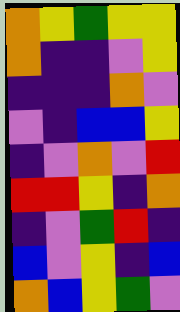[["orange", "yellow", "green", "yellow", "yellow"], ["orange", "indigo", "indigo", "violet", "yellow"], ["indigo", "indigo", "indigo", "orange", "violet"], ["violet", "indigo", "blue", "blue", "yellow"], ["indigo", "violet", "orange", "violet", "red"], ["red", "red", "yellow", "indigo", "orange"], ["indigo", "violet", "green", "red", "indigo"], ["blue", "violet", "yellow", "indigo", "blue"], ["orange", "blue", "yellow", "green", "violet"]]